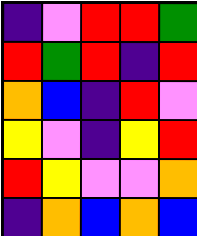[["indigo", "violet", "red", "red", "green"], ["red", "green", "red", "indigo", "red"], ["orange", "blue", "indigo", "red", "violet"], ["yellow", "violet", "indigo", "yellow", "red"], ["red", "yellow", "violet", "violet", "orange"], ["indigo", "orange", "blue", "orange", "blue"]]